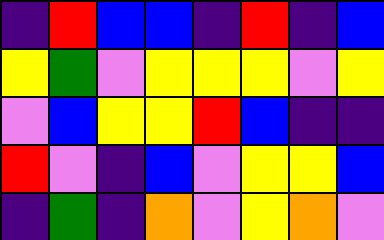[["indigo", "red", "blue", "blue", "indigo", "red", "indigo", "blue"], ["yellow", "green", "violet", "yellow", "yellow", "yellow", "violet", "yellow"], ["violet", "blue", "yellow", "yellow", "red", "blue", "indigo", "indigo"], ["red", "violet", "indigo", "blue", "violet", "yellow", "yellow", "blue"], ["indigo", "green", "indigo", "orange", "violet", "yellow", "orange", "violet"]]